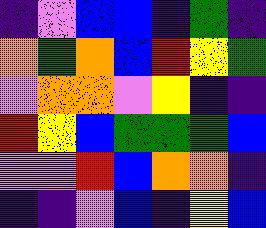[["indigo", "violet", "blue", "blue", "indigo", "green", "indigo"], ["orange", "green", "orange", "blue", "red", "yellow", "green"], ["violet", "orange", "orange", "violet", "yellow", "indigo", "indigo"], ["red", "yellow", "blue", "green", "green", "green", "blue"], ["violet", "violet", "red", "blue", "orange", "orange", "indigo"], ["indigo", "indigo", "violet", "blue", "indigo", "yellow", "blue"]]